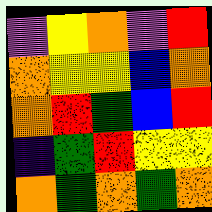[["violet", "yellow", "orange", "violet", "red"], ["orange", "yellow", "yellow", "blue", "orange"], ["orange", "red", "green", "blue", "red"], ["indigo", "green", "red", "yellow", "yellow"], ["orange", "green", "orange", "green", "orange"]]